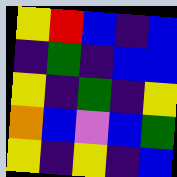[["yellow", "red", "blue", "indigo", "blue"], ["indigo", "green", "indigo", "blue", "blue"], ["yellow", "indigo", "green", "indigo", "yellow"], ["orange", "blue", "violet", "blue", "green"], ["yellow", "indigo", "yellow", "indigo", "blue"]]